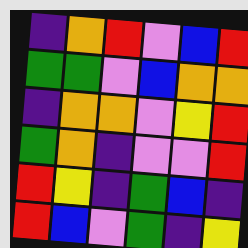[["indigo", "orange", "red", "violet", "blue", "red"], ["green", "green", "violet", "blue", "orange", "orange"], ["indigo", "orange", "orange", "violet", "yellow", "red"], ["green", "orange", "indigo", "violet", "violet", "red"], ["red", "yellow", "indigo", "green", "blue", "indigo"], ["red", "blue", "violet", "green", "indigo", "yellow"]]